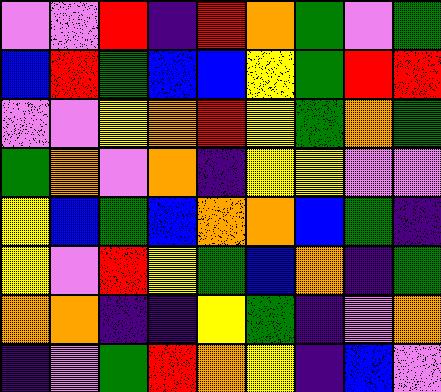[["violet", "violet", "red", "indigo", "red", "orange", "green", "violet", "green"], ["blue", "red", "green", "blue", "blue", "yellow", "green", "red", "red"], ["violet", "violet", "yellow", "orange", "red", "yellow", "green", "orange", "green"], ["green", "orange", "violet", "orange", "indigo", "yellow", "yellow", "violet", "violet"], ["yellow", "blue", "green", "blue", "orange", "orange", "blue", "green", "indigo"], ["yellow", "violet", "red", "yellow", "green", "blue", "orange", "indigo", "green"], ["orange", "orange", "indigo", "indigo", "yellow", "green", "indigo", "violet", "orange"], ["indigo", "violet", "green", "red", "orange", "yellow", "indigo", "blue", "violet"]]